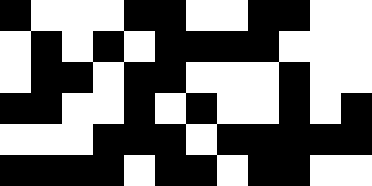[["black", "white", "white", "white", "black", "black", "white", "white", "black", "black", "white", "white"], ["white", "black", "white", "black", "white", "black", "black", "black", "black", "white", "white", "white"], ["white", "black", "black", "white", "black", "black", "white", "white", "white", "black", "white", "white"], ["black", "black", "white", "white", "black", "white", "black", "white", "white", "black", "white", "black"], ["white", "white", "white", "black", "black", "black", "white", "black", "black", "black", "black", "black"], ["black", "black", "black", "black", "white", "black", "black", "white", "black", "black", "white", "white"]]